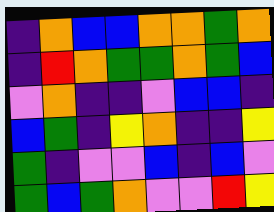[["indigo", "orange", "blue", "blue", "orange", "orange", "green", "orange"], ["indigo", "red", "orange", "green", "green", "orange", "green", "blue"], ["violet", "orange", "indigo", "indigo", "violet", "blue", "blue", "indigo"], ["blue", "green", "indigo", "yellow", "orange", "indigo", "indigo", "yellow"], ["green", "indigo", "violet", "violet", "blue", "indigo", "blue", "violet"], ["green", "blue", "green", "orange", "violet", "violet", "red", "yellow"]]